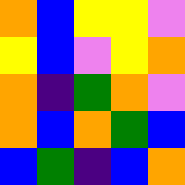[["orange", "blue", "yellow", "yellow", "violet"], ["yellow", "blue", "violet", "yellow", "orange"], ["orange", "indigo", "green", "orange", "violet"], ["orange", "blue", "orange", "green", "blue"], ["blue", "green", "indigo", "blue", "orange"]]